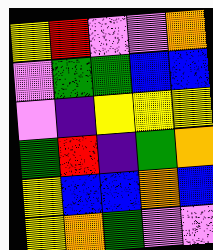[["yellow", "red", "violet", "violet", "orange"], ["violet", "green", "green", "blue", "blue"], ["violet", "indigo", "yellow", "yellow", "yellow"], ["green", "red", "indigo", "green", "orange"], ["yellow", "blue", "blue", "orange", "blue"], ["yellow", "orange", "green", "violet", "violet"]]